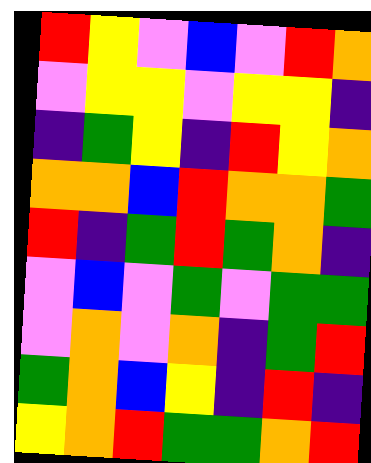[["red", "yellow", "violet", "blue", "violet", "red", "orange"], ["violet", "yellow", "yellow", "violet", "yellow", "yellow", "indigo"], ["indigo", "green", "yellow", "indigo", "red", "yellow", "orange"], ["orange", "orange", "blue", "red", "orange", "orange", "green"], ["red", "indigo", "green", "red", "green", "orange", "indigo"], ["violet", "blue", "violet", "green", "violet", "green", "green"], ["violet", "orange", "violet", "orange", "indigo", "green", "red"], ["green", "orange", "blue", "yellow", "indigo", "red", "indigo"], ["yellow", "orange", "red", "green", "green", "orange", "red"]]